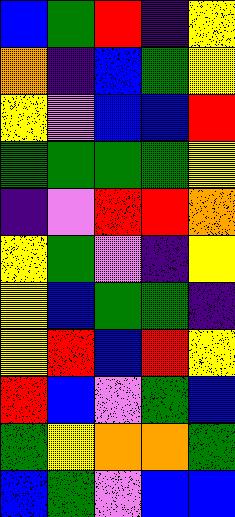[["blue", "green", "red", "indigo", "yellow"], ["orange", "indigo", "blue", "green", "yellow"], ["yellow", "violet", "blue", "blue", "red"], ["green", "green", "green", "green", "yellow"], ["indigo", "violet", "red", "red", "orange"], ["yellow", "green", "violet", "indigo", "yellow"], ["yellow", "blue", "green", "green", "indigo"], ["yellow", "red", "blue", "red", "yellow"], ["red", "blue", "violet", "green", "blue"], ["green", "yellow", "orange", "orange", "green"], ["blue", "green", "violet", "blue", "blue"]]